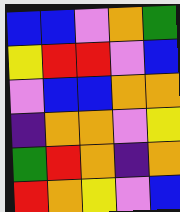[["blue", "blue", "violet", "orange", "green"], ["yellow", "red", "red", "violet", "blue"], ["violet", "blue", "blue", "orange", "orange"], ["indigo", "orange", "orange", "violet", "yellow"], ["green", "red", "orange", "indigo", "orange"], ["red", "orange", "yellow", "violet", "blue"]]